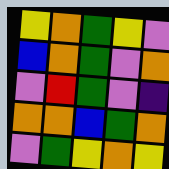[["yellow", "orange", "green", "yellow", "violet"], ["blue", "orange", "green", "violet", "orange"], ["violet", "red", "green", "violet", "indigo"], ["orange", "orange", "blue", "green", "orange"], ["violet", "green", "yellow", "orange", "yellow"]]